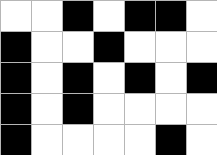[["white", "white", "black", "white", "black", "black", "white"], ["black", "white", "white", "black", "white", "white", "white"], ["black", "white", "black", "white", "black", "white", "black"], ["black", "white", "black", "white", "white", "white", "white"], ["black", "white", "white", "white", "white", "black", "white"]]